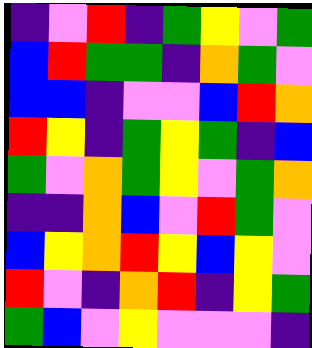[["indigo", "violet", "red", "indigo", "green", "yellow", "violet", "green"], ["blue", "red", "green", "green", "indigo", "orange", "green", "violet"], ["blue", "blue", "indigo", "violet", "violet", "blue", "red", "orange"], ["red", "yellow", "indigo", "green", "yellow", "green", "indigo", "blue"], ["green", "violet", "orange", "green", "yellow", "violet", "green", "orange"], ["indigo", "indigo", "orange", "blue", "violet", "red", "green", "violet"], ["blue", "yellow", "orange", "red", "yellow", "blue", "yellow", "violet"], ["red", "violet", "indigo", "orange", "red", "indigo", "yellow", "green"], ["green", "blue", "violet", "yellow", "violet", "violet", "violet", "indigo"]]